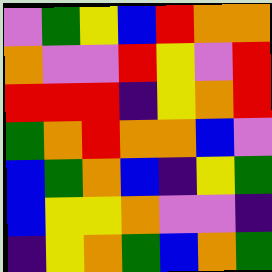[["violet", "green", "yellow", "blue", "red", "orange", "orange"], ["orange", "violet", "violet", "red", "yellow", "violet", "red"], ["red", "red", "red", "indigo", "yellow", "orange", "red"], ["green", "orange", "red", "orange", "orange", "blue", "violet"], ["blue", "green", "orange", "blue", "indigo", "yellow", "green"], ["blue", "yellow", "yellow", "orange", "violet", "violet", "indigo"], ["indigo", "yellow", "orange", "green", "blue", "orange", "green"]]